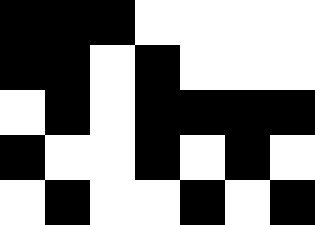[["black", "black", "black", "white", "white", "white", "white"], ["black", "black", "white", "black", "white", "white", "white"], ["white", "black", "white", "black", "black", "black", "black"], ["black", "white", "white", "black", "white", "black", "white"], ["white", "black", "white", "white", "black", "white", "black"]]